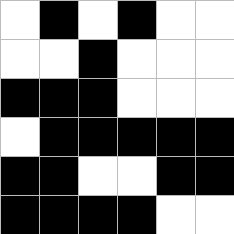[["white", "black", "white", "black", "white", "white"], ["white", "white", "black", "white", "white", "white"], ["black", "black", "black", "white", "white", "white"], ["white", "black", "black", "black", "black", "black"], ["black", "black", "white", "white", "black", "black"], ["black", "black", "black", "black", "white", "white"]]